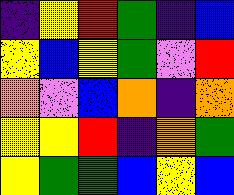[["indigo", "yellow", "red", "green", "indigo", "blue"], ["yellow", "blue", "yellow", "green", "violet", "red"], ["orange", "violet", "blue", "orange", "indigo", "orange"], ["yellow", "yellow", "red", "indigo", "orange", "green"], ["yellow", "green", "green", "blue", "yellow", "blue"]]